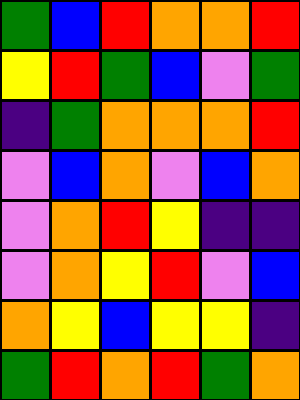[["green", "blue", "red", "orange", "orange", "red"], ["yellow", "red", "green", "blue", "violet", "green"], ["indigo", "green", "orange", "orange", "orange", "red"], ["violet", "blue", "orange", "violet", "blue", "orange"], ["violet", "orange", "red", "yellow", "indigo", "indigo"], ["violet", "orange", "yellow", "red", "violet", "blue"], ["orange", "yellow", "blue", "yellow", "yellow", "indigo"], ["green", "red", "orange", "red", "green", "orange"]]